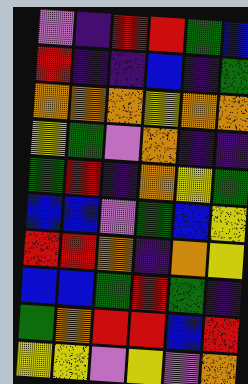[["violet", "indigo", "red", "red", "green", "blue"], ["red", "indigo", "indigo", "blue", "indigo", "green"], ["orange", "orange", "orange", "yellow", "orange", "orange"], ["yellow", "green", "violet", "orange", "indigo", "indigo"], ["green", "red", "indigo", "orange", "yellow", "green"], ["blue", "blue", "violet", "green", "blue", "yellow"], ["red", "red", "orange", "indigo", "orange", "yellow"], ["blue", "blue", "green", "red", "green", "indigo"], ["green", "orange", "red", "red", "blue", "red"], ["yellow", "yellow", "violet", "yellow", "violet", "orange"]]